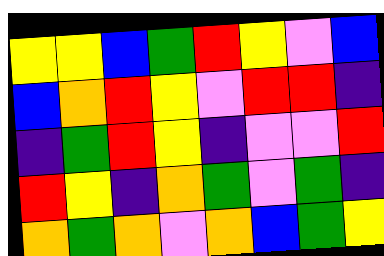[["yellow", "yellow", "blue", "green", "red", "yellow", "violet", "blue"], ["blue", "orange", "red", "yellow", "violet", "red", "red", "indigo"], ["indigo", "green", "red", "yellow", "indigo", "violet", "violet", "red"], ["red", "yellow", "indigo", "orange", "green", "violet", "green", "indigo"], ["orange", "green", "orange", "violet", "orange", "blue", "green", "yellow"]]